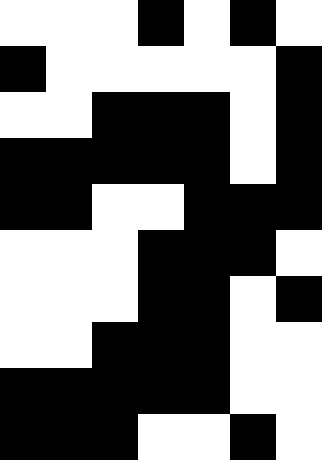[["white", "white", "white", "black", "white", "black", "white"], ["black", "white", "white", "white", "white", "white", "black"], ["white", "white", "black", "black", "black", "white", "black"], ["black", "black", "black", "black", "black", "white", "black"], ["black", "black", "white", "white", "black", "black", "black"], ["white", "white", "white", "black", "black", "black", "white"], ["white", "white", "white", "black", "black", "white", "black"], ["white", "white", "black", "black", "black", "white", "white"], ["black", "black", "black", "black", "black", "white", "white"], ["black", "black", "black", "white", "white", "black", "white"]]